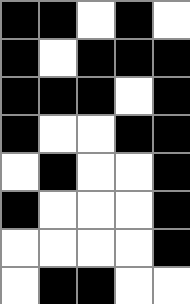[["black", "black", "white", "black", "white"], ["black", "white", "black", "black", "black"], ["black", "black", "black", "white", "black"], ["black", "white", "white", "black", "black"], ["white", "black", "white", "white", "black"], ["black", "white", "white", "white", "black"], ["white", "white", "white", "white", "black"], ["white", "black", "black", "white", "white"]]